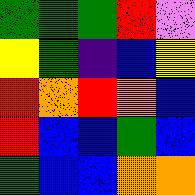[["green", "green", "green", "red", "violet"], ["yellow", "green", "indigo", "blue", "yellow"], ["red", "orange", "red", "orange", "blue"], ["red", "blue", "blue", "green", "blue"], ["green", "blue", "blue", "orange", "orange"]]